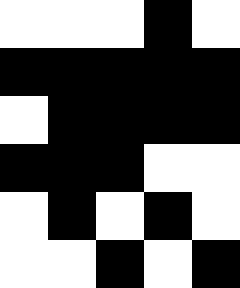[["white", "white", "white", "black", "white"], ["black", "black", "black", "black", "black"], ["white", "black", "black", "black", "black"], ["black", "black", "black", "white", "white"], ["white", "black", "white", "black", "white"], ["white", "white", "black", "white", "black"]]